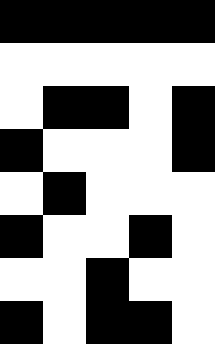[["black", "black", "black", "black", "black"], ["white", "white", "white", "white", "white"], ["white", "black", "black", "white", "black"], ["black", "white", "white", "white", "black"], ["white", "black", "white", "white", "white"], ["black", "white", "white", "black", "white"], ["white", "white", "black", "white", "white"], ["black", "white", "black", "black", "white"]]